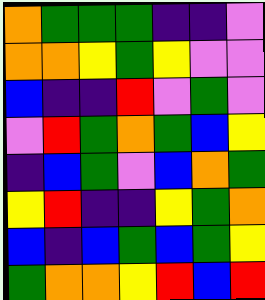[["orange", "green", "green", "green", "indigo", "indigo", "violet"], ["orange", "orange", "yellow", "green", "yellow", "violet", "violet"], ["blue", "indigo", "indigo", "red", "violet", "green", "violet"], ["violet", "red", "green", "orange", "green", "blue", "yellow"], ["indigo", "blue", "green", "violet", "blue", "orange", "green"], ["yellow", "red", "indigo", "indigo", "yellow", "green", "orange"], ["blue", "indigo", "blue", "green", "blue", "green", "yellow"], ["green", "orange", "orange", "yellow", "red", "blue", "red"]]